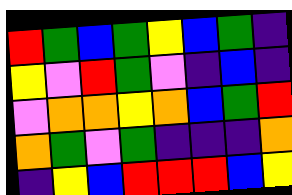[["red", "green", "blue", "green", "yellow", "blue", "green", "indigo"], ["yellow", "violet", "red", "green", "violet", "indigo", "blue", "indigo"], ["violet", "orange", "orange", "yellow", "orange", "blue", "green", "red"], ["orange", "green", "violet", "green", "indigo", "indigo", "indigo", "orange"], ["indigo", "yellow", "blue", "red", "red", "red", "blue", "yellow"]]